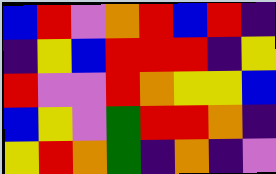[["blue", "red", "violet", "orange", "red", "blue", "red", "indigo"], ["indigo", "yellow", "blue", "red", "red", "red", "indigo", "yellow"], ["red", "violet", "violet", "red", "orange", "yellow", "yellow", "blue"], ["blue", "yellow", "violet", "green", "red", "red", "orange", "indigo"], ["yellow", "red", "orange", "green", "indigo", "orange", "indigo", "violet"]]